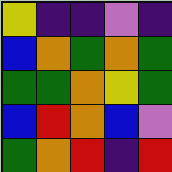[["yellow", "indigo", "indigo", "violet", "indigo"], ["blue", "orange", "green", "orange", "green"], ["green", "green", "orange", "yellow", "green"], ["blue", "red", "orange", "blue", "violet"], ["green", "orange", "red", "indigo", "red"]]